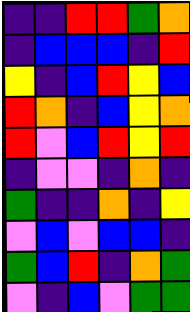[["indigo", "indigo", "red", "red", "green", "orange"], ["indigo", "blue", "blue", "blue", "indigo", "red"], ["yellow", "indigo", "blue", "red", "yellow", "blue"], ["red", "orange", "indigo", "blue", "yellow", "orange"], ["red", "violet", "blue", "red", "yellow", "red"], ["indigo", "violet", "violet", "indigo", "orange", "indigo"], ["green", "indigo", "indigo", "orange", "indigo", "yellow"], ["violet", "blue", "violet", "blue", "blue", "indigo"], ["green", "blue", "red", "indigo", "orange", "green"], ["violet", "indigo", "blue", "violet", "green", "green"]]